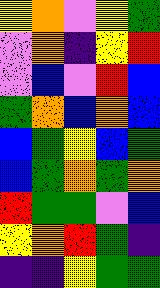[["yellow", "orange", "violet", "yellow", "green"], ["violet", "orange", "indigo", "yellow", "red"], ["violet", "blue", "violet", "red", "blue"], ["green", "orange", "blue", "orange", "blue"], ["blue", "green", "yellow", "blue", "green"], ["blue", "green", "orange", "green", "orange"], ["red", "green", "green", "violet", "blue"], ["yellow", "orange", "red", "green", "indigo"], ["indigo", "indigo", "yellow", "green", "green"]]